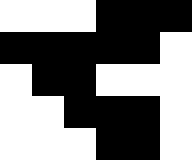[["white", "white", "white", "black", "black", "black"], ["black", "black", "black", "black", "black", "white"], ["white", "black", "black", "white", "white", "white"], ["white", "white", "black", "black", "black", "white"], ["white", "white", "white", "black", "black", "white"]]